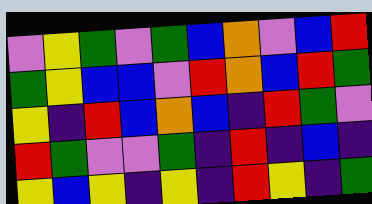[["violet", "yellow", "green", "violet", "green", "blue", "orange", "violet", "blue", "red"], ["green", "yellow", "blue", "blue", "violet", "red", "orange", "blue", "red", "green"], ["yellow", "indigo", "red", "blue", "orange", "blue", "indigo", "red", "green", "violet"], ["red", "green", "violet", "violet", "green", "indigo", "red", "indigo", "blue", "indigo"], ["yellow", "blue", "yellow", "indigo", "yellow", "indigo", "red", "yellow", "indigo", "green"]]